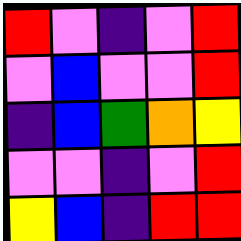[["red", "violet", "indigo", "violet", "red"], ["violet", "blue", "violet", "violet", "red"], ["indigo", "blue", "green", "orange", "yellow"], ["violet", "violet", "indigo", "violet", "red"], ["yellow", "blue", "indigo", "red", "red"]]